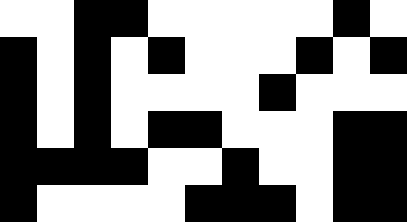[["white", "white", "black", "black", "white", "white", "white", "white", "white", "black", "white"], ["black", "white", "black", "white", "black", "white", "white", "white", "black", "white", "black"], ["black", "white", "black", "white", "white", "white", "white", "black", "white", "white", "white"], ["black", "white", "black", "white", "black", "black", "white", "white", "white", "black", "black"], ["black", "black", "black", "black", "white", "white", "black", "white", "white", "black", "black"], ["black", "white", "white", "white", "white", "black", "black", "black", "white", "black", "black"]]